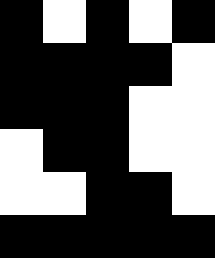[["black", "white", "black", "white", "black"], ["black", "black", "black", "black", "white"], ["black", "black", "black", "white", "white"], ["white", "black", "black", "white", "white"], ["white", "white", "black", "black", "white"], ["black", "black", "black", "black", "black"]]